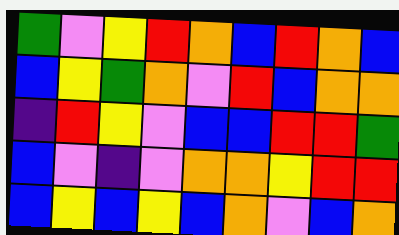[["green", "violet", "yellow", "red", "orange", "blue", "red", "orange", "blue"], ["blue", "yellow", "green", "orange", "violet", "red", "blue", "orange", "orange"], ["indigo", "red", "yellow", "violet", "blue", "blue", "red", "red", "green"], ["blue", "violet", "indigo", "violet", "orange", "orange", "yellow", "red", "red"], ["blue", "yellow", "blue", "yellow", "blue", "orange", "violet", "blue", "orange"]]